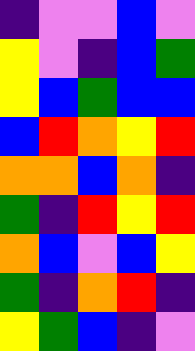[["indigo", "violet", "violet", "blue", "violet"], ["yellow", "violet", "indigo", "blue", "green"], ["yellow", "blue", "green", "blue", "blue"], ["blue", "red", "orange", "yellow", "red"], ["orange", "orange", "blue", "orange", "indigo"], ["green", "indigo", "red", "yellow", "red"], ["orange", "blue", "violet", "blue", "yellow"], ["green", "indigo", "orange", "red", "indigo"], ["yellow", "green", "blue", "indigo", "violet"]]